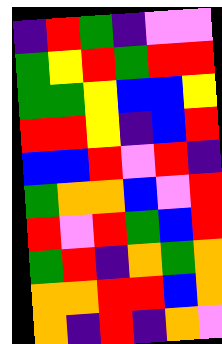[["indigo", "red", "green", "indigo", "violet", "violet"], ["green", "yellow", "red", "green", "red", "red"], ["green", "green", "yellow", "blue", "blue", "yellow"], ["red", "red", "yellow", "indigo", "blue", "red"], ["blue", "blue", "red", "violet", "red", "indigo"], ["green", "orange", "orange", "blue", "violet", "red"], ["red", "violet", "red", "green", "blue", "red"], ["green", "red", "indigo", "orange", "green", "orange"], ["orange", "orange", "red", "red", "blue", "orange"], ["orange", "indigo", "red", "indigo", "orange", "violet"]]